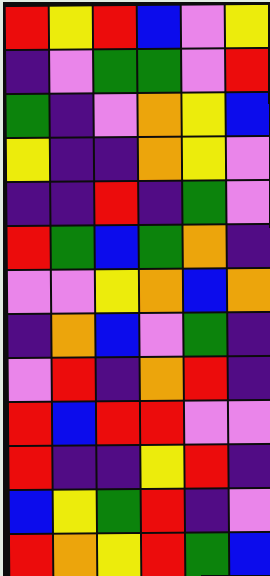[["red", "yellow", "red", "blue", "violet", "yellow"], ["indigo", "violet", "green", "green", "violet", "red"], ["green", "indigo", "violet", "orange", "yellow", "blue"], ["yellow", "indigo", "indigo", "orange", "yellow", "violet"], ["indigo", "indigo", "red", "indigo", "green", "violet"], ["red", "green", "blue", "green", "orange", "indigo"], ["violet", "violet", "yellow", "orange", "blue", "orange"], ["indigo", "orange", "blue", "violet", "green", "indigo"], ["violet", "red", "indigo", "orange", "red", "indigo"], ["red", "blue", "red", "red", "violet", "violet"], ["red", "indigo", "indigo", "yellow", "red", "indigo"], ["blue", "yellow", "green", "red", "indigo", "violet"], ["red", "orange", "yellow", "red", "green", "blue"]]